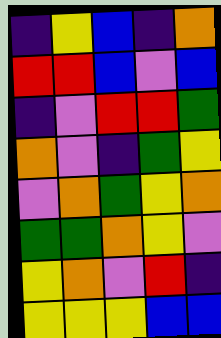[["indigo", "yellow", "blue", "indigo", "orange"], ["red", "red", "blue", "violet", "blue"], ["indigo", "violet", "red", "red", "green"], ["orange", "violet", "indigo", "green", "yellow"], ["violet", "orange", "green", "yellow", "orange"], ["green", "green", "orange", "yellow", "violet"], ["yellow", "orange", "violet", "red", "indigo"], ["yellow", "yellow", "yellow", "blue", "blue"]]